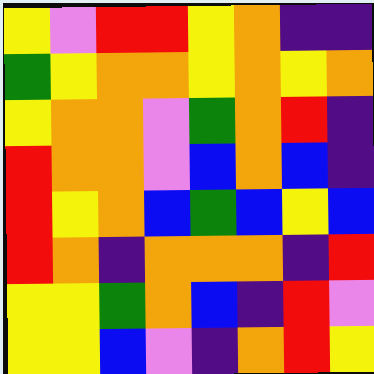[["yellow", "violet", "red", "red", "yellow", "orange", "indigo", "indigo"], ["green", "yellow", "orange", "orange", "yellow", "orange", "yellow", "orange"], ["yellow", "orange", "orange", "violet", "green", "orange", "red", "indigo"], ["red", "orange", "orange", "violet", "blue", "orange", "blue", "indigo"], ["red", "yellow", "orange", "blue", "green", "blue", "yellow", "blue"], ["red", "orange", "indigo", "orange", "orange", "orange", "indigo", "red"], ["yellow", "yellow", "green", "orange", "blue", "indigo", "red", "violet"], ["yellow", "yellow", "blue", "violet", "indigo", "orange", "red", "yellow"]]